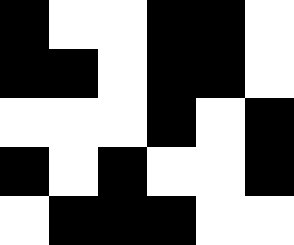[["black", "white", "white", "black", "black", "white"], ["black", "black", "white", "black", "black", "white"], ["white", "white", "white", "black", "white", "black"], ["black", "white", "black", "white", "white", "black"], ["white", "black", "black", "black", "white", "white"]]